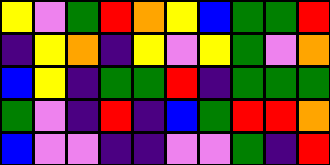[["yellow", "violet", "green", "red", "orange", "yellow", "blue", "green", "green", "red"], ["indigo", "yellow", "orange", "indigo", "yellow", "violet", "yellow", "green", "violet", "orange"], ["blue", "yellow", "indigo", "green", "green", "red", "indigo", "green", "green", "green"], ["green", "violet", "indigo", "red", "indigo", "blue", "green", "red", "red", "orange"], ["blue", "violet", "violet", "indigo", "indigo", "violet", "violet", "green", "indigo", "red"]]